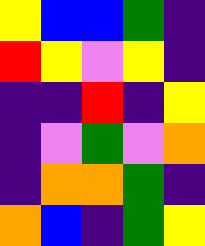[["yellow", "blue", "blue", "green", "indigo"], ["red", "yellow", "violet", "yellow", "indigo"], ["indigo", "indigo", "red", "indigo", "yellow"], ["indigo", "violet", "green", "violet", "orange"], ["indigo", "orange", "orange", "green", "indigo"], ["orange", "blue", "indigo", "green", "yellow"]]